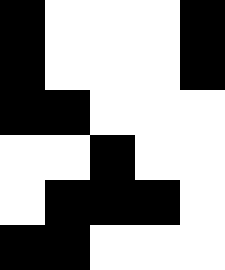[["black", "white", "white", "white", "black"], ["black", "white", "white", "white", "black"], ["black", "black", "white", "white", "white"], ["white", "white", "black", "white", "white"], ["white", "black", "black", "black", "white"], ["black", "black", "white", "white", "white"]]